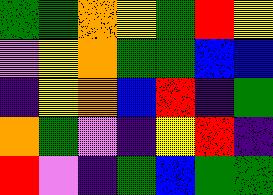[["green", "green", "orange", "yellow", "green", "red", "yellow"], ["violet", "yellow", "orange", "green", "green", "blue", "blue"], ["indigo", "yellow", "orange", "blue", "red", "indigo", "green"], ["orange", "green", "violet", "indigo", "yellow", "red", "indigo"], ["red", "violet", "indigo", "green", "blue", "green", "green"]]